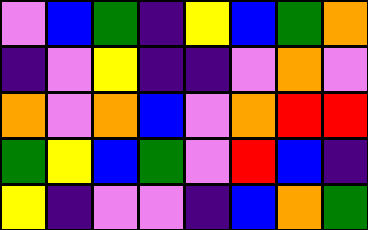[["violet", "blue", "green", "indigo", "yellow", "blue", "green", "orange"], ["indigo", "violet", "yellow", "indigo", "indigo", "violet", "orange", "violet"], ["orange", "violet", "orange", "blue", "violet", "orange", "red", "red"], ["green", "yellow", "blue", "green", "violet", "red", "blue", "indigo"], ["yellow", "indigo", "violet", "violet", "indigo", "blue", "orange", "green"]]